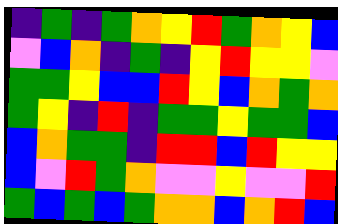[["indigo", "green", "indigo", "green", "orange", "yellow", "red", "green", "orange", "yellow", "blue"], ["violet", "blue", "orange", "indigo", "green", "indigo", "yellow", "red", "yellow", "yellow", "violet"], ["green", "green", "yellow", "blue", "blue", "red", "yellow", "blue", "orange", "green", "orange"], ["green", "yellow", "indigo", "red", "indigo", "green", "green", "yellow", "green", "green", "blue"], ["blue", "orange", "green", "green", "indigo", "red", "red", "blue", "red", "yellow", "yellow"], ["blue", "violet", "red", "green", "orange", "violet", "violet", "yellow", "violet", "violet", "red"], ["green", "blue", "green", "blue", "green", "orange", "orange", "blue", "orange", "red", "blue"]]